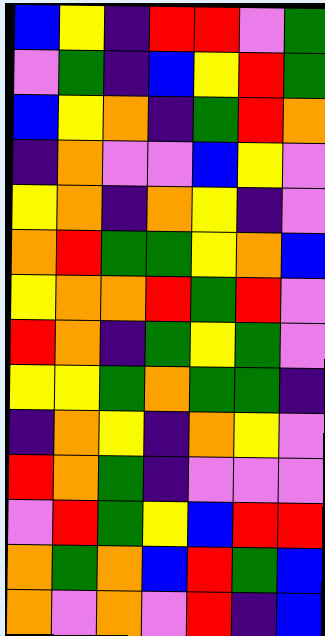[["blue", "yellow", "indigo", "red", "red", "violet", "green"], ["violet", "green", "indigo", "blue", "yellow", "red", "green"], ["blue", "yellow", "orange", "indigo", "green", "red", "orange"], ["indigo", "orange", "violet", "violet", "blue", "yellow", "violet"], ["yellow", "orange", "indigo", "orange", "yellow", "indigo", "violet"], ["orange", "red", "green", "green", "yellow", "orange", "blue"], ["yellow", "orange", "orange", "red", "green", "red", "violet"], ["red", "orange", "indigo", "green", "yellow", "green", "violet"], ["yellow", "yellow", "green", "orange", "green", "green", "indigo"], ["indigo", "orange", "yellow", "indigo", "orange", "yellow", "violet"], ["red", "orange", "green", "indigo", "violet", "violet", "violet"], ["violet", "red", "green", "yellow", "blue", "red", "red"], ["orange", "green", "orange", "blue", "red", "green", "blue"], ["orange", "violet", "orange", "violet", "red", "indigo", "blue"]]